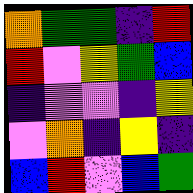[["orange", "green", "green", "indigo", "red"], ["red", "violet", "yellow", "green", "blue"], ["indigo", "violet", "violet", "indigo", "yellow"], ["violet", "orange", "indigo", "yellow", "indigo"], ["blue", "red", "violet", "blue", "green"]]